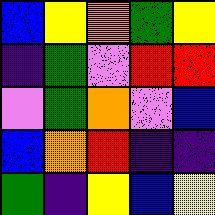[["blue", "yellow", "orange", "green", "yellow"], ["indigo", "green", "violet", "red", "red"], ["violet", "green", "orange", "violet", "blue"], ["blue", "orange", "red", "indigo", "indigo"], ["green", "indigo", "yellow", "blue", "yellow"]]